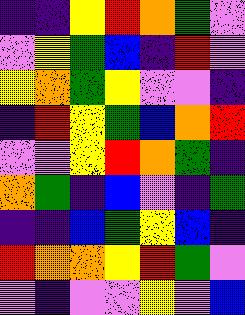[["indigo", "indigo", "yellow", "red", "orange", "green", "violet"], ["violet", "yellow", "green", "blue", "indigo", "red", "violet"], ["yellow", "orange", "green", "yellow", "violet", "violet", "indigo"], ["indigo", "red", "yellow", "green", "blue", "orange", "red"], ["violet", "violet", "yellow", "red", "orange", "green", "indigo"], ["orange", "green", "indigo", "blue", "violet", "indigo", "green"], ["indigo", "indigo", "blue", "green", "yellow", "blue", "indigo"], ["red", "orange", "orange", "yellow", "red", "green", "violet"], ["violet", "indigo", "violet", "violet", "yellow", "violet", "blue"]]